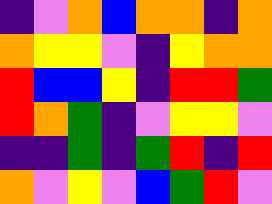[["indigo", "violet", "orange", "blue", "orange", "orange", "indigo", "orange"], ["orange", "yellow", "yellow", "violet", "indigo", "yellow", "orange", "orange"], ["red", "blue", "blue", "yellow", "indigo", "red", "red", "green"], ["red", "orange", "green", "indigo", "violet", "yellow", "yellow", "violet"], ["indigo", "indigo", "green", "indigo", "green", "red", "indigo", "red"], ["orange", "violet", "yellow", "violet", "blue", "green", "red", "violet"]]